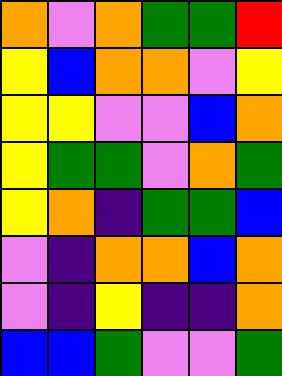[["orange", "violet", "orange", "green", "green", "red"], ["yellow", "blue", "orange", "orange", "violet", "yellow"], ["yellow", "yellow", "violet", "violet", "blue", "orange"], ["yellow", "green", "green", "violet", "orange", "green"], ["yellow", "orange", "indigo", "green", "green", "blue"], ["violet", "indigo", "orange", "orange", "blue", "orange"], ["violet", "indigo", "yellow", "indigo", "indigo", "orange"], ["blue", "blue", "green", "violet", "violet", "green"]]